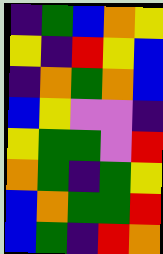[["indigo", "green", "blue", "orange", "yellow"], ["yellow", "indigo", "red", "yellow", "blue"], ["indigo", "orange", "green", "orange", "blue"], ["blue", "yellow", "violet", "violet", "indigo"], ["yellow", "green", "green", "violet", "red"], ["orange", "green", "indigo", "green", "yellow"], ["blue", "orange", "green", "green", "red"], ["blue", "green", "indigo", "red", "orange"]]